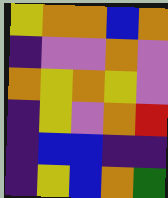[["yellow", "orange", "orange", "blue", "orange"], ["indigo", "violet", "violet", "orange", "violet"], ["orange", "yellow", "orange", "yellow", "violet"], ["indigo", "yellow", "violet", "orange", "red"], ["indigo", "blue", "blue", "indigo", "indigo"], ["indigo", "yellow", "blue", "orange", "green"]]